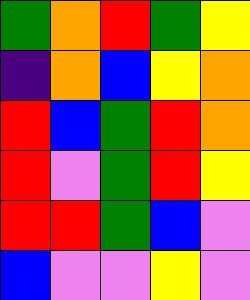[["green", "orange", "red", "green", "yellow"], ["indigo", "orange", "blue", "yellow", "orange"], ["red", "blue", "green", "red", "orange"], ["red", "violet", "green", "red", "yellow"], ["red", "red", "green", "blue", "violet"], ["blue", "violet", "violet", "yellow", "violet"]]